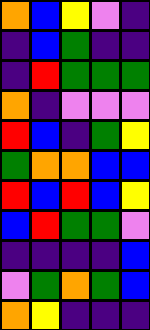[["orange", "blue", "yellow", "violet", "indigo"], ["indigo", "blue", "green", "indigo", "indigo"], ["indigo", "red", "green", "green", "green"], ["orange", "indigo", "violet", "violet", "violet"], ["red", "blue", "indigo", "green", "yellow"], ["green", "orange", "orange", "blue", "blue"], ["red", "blue", "red", "blue", "yellow"], ["blue", "red", "green", "green", "violet"], ["indigo", "indigo", "indigo", "indigo", "blue"], ["violet", "green", "orange", "green", "blue"], ["orange", "yellow", "indigo", "indigo", "indigo"]]